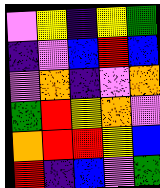[["violet", "yellow", "indigo", "yellow", "green"], ["indigo", "violet", "blue", "red", "blue"], ["violet", "orange", "indigo", "violet", "orange"], ["green", "red", "yellow", "orange", "violet"], ["orange", "red", "red", "yellow", "blue"], ["red", "indigo", "blue", "violet", "green"]]